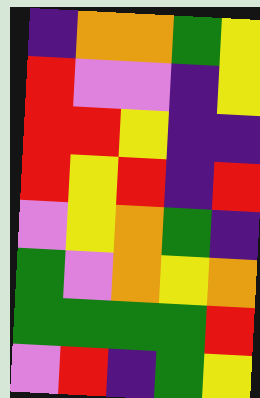[["indigo", "orange", "orange", "green", "yellow"], ["red", "violet", "violet", "indigo", "yellow"], ["red", "red", "yellow", "indigo", "indigo"], ["red", "yellow", "red", "indigo", "red"], ["violet", "yellow", "orange", "green", "indigo"], ["green", "violet", "orange", "yellow", "orange"], ["green", "green", "green", "green", "red"], ["violet", "red", "indigo", "green", "yellow"]]